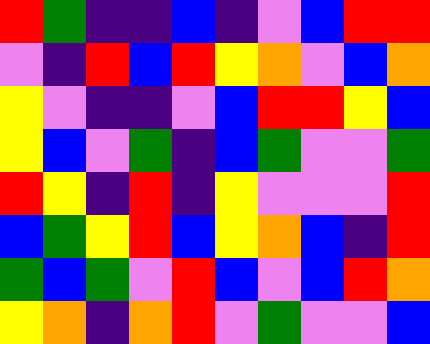[["red", "green", "indigo", "indigo", "blue", "indigo", "violet", "blue", "red", "red"], ["violet", "indigo", "red", "blue", "red", "yellow", "orange", "violet", "blue", "orange"], ["yellow", "violet", "indigo", "indigo", "violet", "blue", "red", "red", "yellow", "blue"], ["yellow", "blue", "violet", "green", "indigo", "blue", "green", "violet", "violet", "green"], ["red", "yellow", "indigo", "red", "indigo", "yellow", "violet", "violet", "violet", "red"], ["blue", "green", "yellow", "red", "blue", "yellow", "orange", "blue", "indigo", "red"], ["green", "blue", "green", "violet", "red", "blue", "violet", "blue", "red", "orange"], ["yellow", "orange", "indigo", "orange", "red", "violet", "green", "violet", "violet", "blue"]]